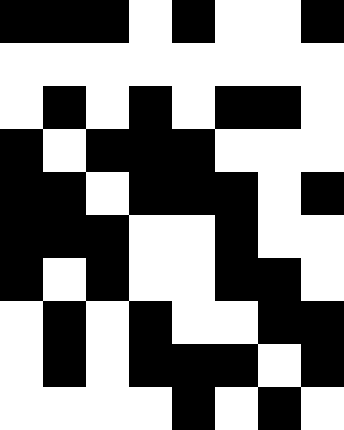[["black", "black", "black", "white", "black", "white", "white", "black"], ["white", "white", "white", "white", "white", "white", "white", "white"], ["white", "black", "white", "black", "white", "black", "black", "white"], ["black", "white", "black", "black", "black", "white", "white", "white"], ["black", "black", "white", "black", "black", "black", "white", "black"], ["black", "black", "black", "white", "white", "black", "white", "white"], ["black", "white", "black", "white", "white", "black", "black", "white"], ["white", "black", "white", "black", "white", "white", "black", "black"], ["white", "black", "white", "black", "black", "black", "white", "black"], ["white", "white", "white", "white", "black", "white", "black", "white"]]